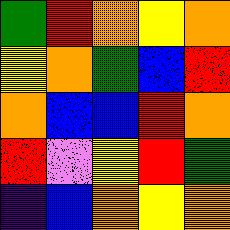[["green", "red", "orange", "yellow", "orange"], ["yellow", "orange", "green", "blue", "red"], ["orange", "blue", "blue", "red", "orange"], ["red", "violet", "yellow", "red", "green"], ["indigo", "blue", "orange", "yellow", "orange"]]